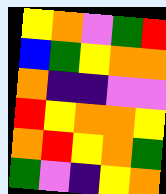[["yellow", "orange", "violet", "green", "red"], ["blue", "green", "yellow", "orange", "orange"], ["orange", "indigo", "indigo", "violet", "violet"], ["red", "yellow", "orange", "orange", "yellow"], ["orange", "red", "yellow", "orange", "green"], ["green", "violet", "indigo", "yellow", "orange"]]